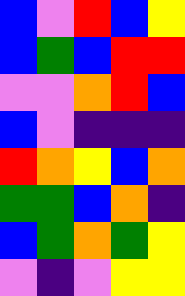[["blue", "violet", "red", "blue", "yellow"], ["blue", "green", "blue", "red", "red"], ["violet", "violet", "orange", "red", "blue"], ["blue", "violet", "indigo", "indigo", "indigo"], ["red", "orange", "yellow", "blue", "orange"], ["green", "green", "blue", "orange", "indigo"], ["blue", "green", "orange", "green", "yellow"], ["violet", "indigo", "violet", "yellow", "yellow"]]